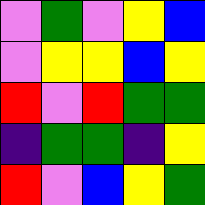[["violet", "green", "violet", "yellow", "blue"], ["violet", "yellow", "yellow", "blue", "yellow"], ["red", "violet", "red", "green", "green"], ["indigo", "green", "green", "indigo", "yellow"], ["red", "violet", "blue", "yellow", "green"]]